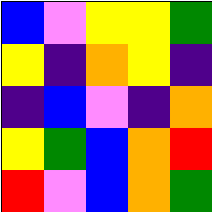[["blue", "violet", "yellow", "yellow", "green"], ["yellow", "indigo", "orange", "yellow", "indigo"], ["indigo", "blue", "violet", "indigo", "orange"], ["yellow", "green", "blue", "orange", "red"], ["red", "violet", "blue", "orange", "green"]]